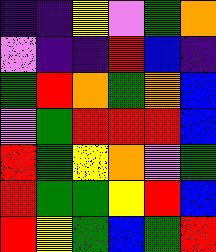[["indigo", "indigo", "yellow", "violet", "green", "orange"], ["violet", "indigo", "indigo", "red", "blue", "indigo"], ["green", "red", "orange", "green", "orange", "blue"], ["violet", "green", "red", "red", "red", "blue"], ["red", "green", "yellow", "orange", "violet", "green"], ["red", "green", "green", "yellow", "red", "blue"], ["red", "yellow", "green", "blue", "green", "red"]]